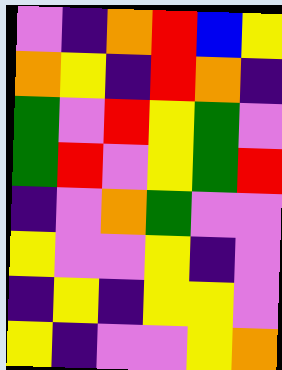[["violet", "indigo", "orange", "red", "blue", "yellow"], ["orange", "yellow", "indigo", "red", "orange", "indigo"], ["green", "violet", "red", "yellow", "green", "violet"], ["green", "red", "violet", "yellow", "green", "red"], ["indigo", "violet", "orange", "green", "violet", "violet"], ["yellow", "violet", "violet", "yellow", "indigo", "violet"], ["indigo", "yellow", "indigo", "yellow", "yellow", "violet"], ["yellow", "indigo", "violet", "violet", "yellow", "orange"]]